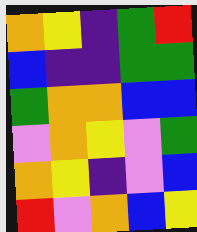[["orange", "yellow", "indigo", "green", "red"], ["blue", "indigo", "indigo", "green", "green"], ["green", "orange", "orange", "blue", "blue"], ["violet", "orange", "yellow", "violet", "green"], ["orange", "yellow", "indigo", "violet", "blue"], ["red", "violet", "orange", "blue", "yellow"]]